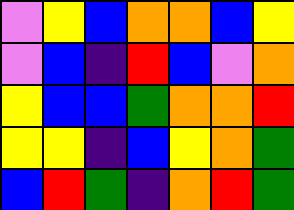[["violet", "yellow", "blue", "orange", "orange", "blue", "yellow"], ["violet", "blue", "indigo", "red", "blue", "violet", "orange"], ["yellow", "blue", "blue", "green", "orange", "orange", "red"], ["yellow", "yellow", "indigo", "blue", "yellow", "orange", "green"], ["blue", "red", "green", "indigo", "orange", "red", "green"]]